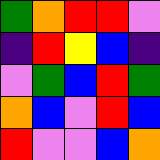[["green", "orange", "red", "red", "violet"], ["indigo", "red", "yellow", "blue", "indigo"], ["violet", "green", "blue", "red", "green"], ["orange", "blue", "violet", "red", "blue"], ["red", "violet", "violet", "blue", "orange"]]